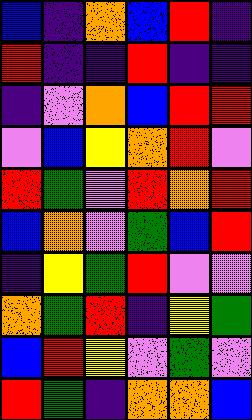[["blue", "indigo", "orange", "blue", "red", "indigo"], ["red", "indigo", "indigo", "red", "indigo", "indigo"], ["indigo", "violet", "orange", "blue", "red", "red"], ["violet", "blue", "yellow", "orange", "red", "violet"], ["red", "green", "violet", "red", "orange", "red"], ["blue", "orange", "violet", "green", "blue", "red"], ["indigo", "yellow", "green", "red", "violet", "violet"], ["orange", "green", "red", "indigo", "yellow", "green"], ["blue", "red", "yellow", "violet", "green", "violet"], ["red", "green", "indigo", "orange", "orange", "blue"]]